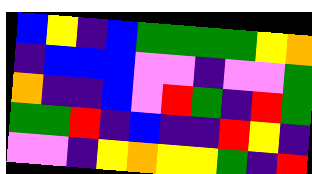[["blue", "yellow", "indigo", "blue", "green", "green", "green", "green", "yellow", "orange"], ["indigo", "blue", "blue", "blue", "violet", "violet", "indigo", "violet", "violet", "green"], ["orange", "indigo", "indigo", "blue", "violet", "red", "green", "indigo", "red", "green"], ["green", "green", "red", "indigo", "blue", "indigo", "indigo", "red", "yellow", "indigo"], ["violet", "violet", "indigo", "yellow", "orange", "yellow", "yellow", "green", "indigo", "red"]]